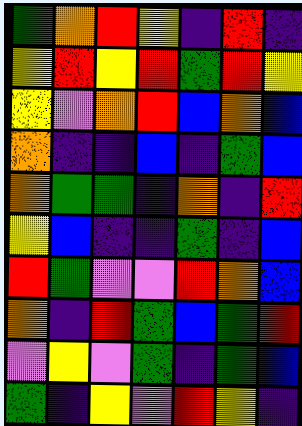[["green", "orange", "red", "yellow", "indigo", "red", "indigo"], ["yellow", "red", "yellow", "red", "green", "red", "yellow"], ["yellow", "violet", "orange", "red", "blue", "orange", "blue"], ["orange", "indigo", "indigo", "blue", "indigo", "green", "blue"], ["orange", "green", "green", "indigo", "orange", "indigo", "red"], ["yellow", "blue", "indigo", "indigo", "green", "indigo", "blue"], ["red", "green", "violet", "violet", "red", "orange", "blue"], ["orange", "indigo", "red", "green", "blue", "green", "red"], ["violet", "yellow", "violet", "green", "indigo", "green", "blue"], ["green", "indigo", "yellow", "violet", "red", "yellow", "indigo"]]